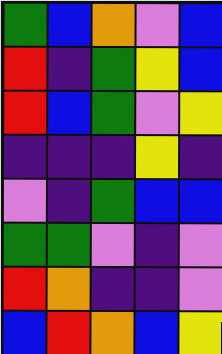[["green", "blue", "orange", "violet", "blue"], ["red", "indigo", "green", "yellow", "blue"], ["red", "blue", "green", "violet", "yellow"], ["indigo", "indigo", "indigo", "yellow", "indigo"], ["violet", "indigo", "green", "blue", "blue"], ["green", "green", "violet", "indigo", "violet"], ["red", "orange", "indigo", "indigo", "violet"], ["blue", "red", "orange", "blue", "yellow"]]